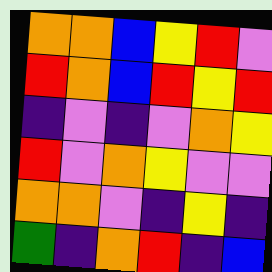[["orange", "orange", "blue", "yellow", "red", "violet"], ["red", "orange", "blue", "red", "yellow", "red"], ["indigo", "violet", "indigo", "violet", "orange", "yellow"], ["red", "violet", "orange", "yellow", "violet", "violet"], ["orange", "orange", "violet", "indigo", "yellow", "indigo"], ["green", "indigo", "orange", "red", "indigo", "blue"]]